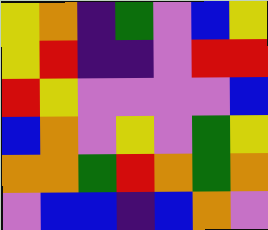[["yellow", "orange", "indigo", "green", "violet", "blue", "yellow"], ["yellow", "red", "indigo", "indigo", "violet", "red", "red"], ["red", "yellow", "violet", "violet", "violet", "violet", "blue"], ["blue", "orange", "violet", "yellow", "violet", "green", "yellow"], ["orange", "orange", "green", "red", "orange", "green", "orange"], ["violet", "blue", "blue", "indigo", "blue", "orange", "violet"]]